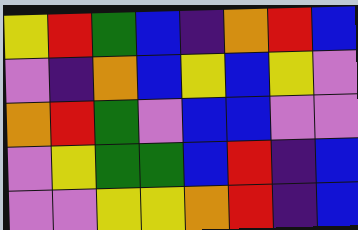[["yellow", "red", "green", "blue", "indigo", "orange", "red", "blue"], ["violet", "indigo", "orange", "blue", "yellow", "blue", "yellow", "violet"], ["orange", "red", "green", "violet", "blue", "blue", "violet", "violet"], ["violet", "yellow", "green", "green", "blue", "red", "indigo", "blue"], ["violet", "violet", "yellow", "yellow", "orange", "red", "indigo", "blue"]]